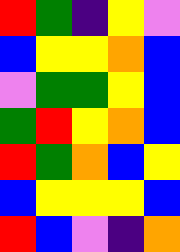[["red", "green", "indigo", "yellow", "violet"], ["blue", "yellow", "yellow", "orange", "blue"], ["violet", "green", "green", "yellow", "blue"], ["green", "red", "yellow", "orange", "blue"], ["red", "green", "orange", "blue", "yellow"], ["blue", "yellow", "yellow", "yellow", "blue"], ["red", "blue", "violet", "indigo", "orange"]]